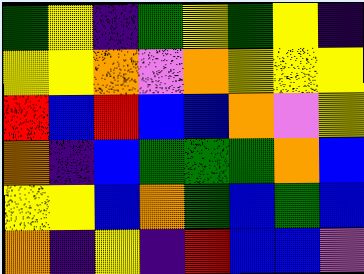[["green", "yellow", "indigo", "green", "yellow", "green", "yellow", "indigo"], ["yellow", "yellow", "orange", "violet", "orange", "yellow", "yellow", "yellow"], ["red", "blue", "red", "blue", "blue", "orange", "violet", "yellow"], ["orange", "indigo", "blue", "green", "green", "green", "orange", "blue"], ["yellow", "yellow", "blue", "orange", "green", "blue", "green", "blue"], ["orange", "indigo", "yellow", "indigo", "red", "blue", "blue", "violet"]]